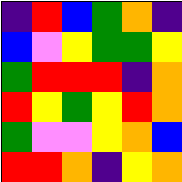[["indigo", "red", "blue", "green", "orange", "indigo"], ["blue", "violet", "yellow", "green", "green", "yellow"], ["green", "red", "red", "red", "indigo", "orange"], ["red", "yellow", "green", "yellow", "red", "orange"], ["green", "violet", "violet", "yellow", "orange", "blue"], ["red", "red", "orange", "indigo", "yellow", "orange"]]